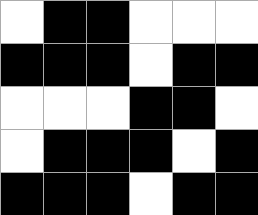[["white", "black", "black", "white", "white", "white"], ["black", "black", "black", "white", "black", "black"], ["white", "white", "white", "black", "black", "white"], ["white", "black", "black", "black", "white", "black"], ["black", "black", "black", "white", "black", "black"]]